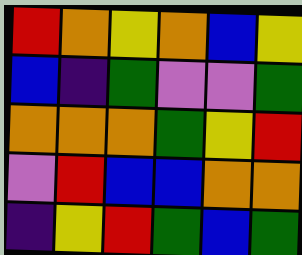[["red", "orange", "yellow", "orange", "blue", "yellow"], ["blue", "indigo", "green", "violet", "violet", "green"], ["orange", "orange", "orange", "green", "yellow", "red"], ["violet", "red", "blue", "blue", "orange", "orange"], ["indigo", "yellow", "red", "green", "blue", "green"]]